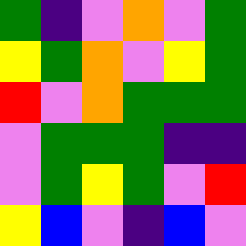[["green", "indigo", "violet", "orange", "violet", "green"], ["yellow", "green", "orange", "violet", "yellow", "green"], ["red", "violet", "orange", "green", "green", "green"], ["violet", "green", "green", "green", "indigo", "indigo"], ["violet", "green", "yellow", "green", "violet", "red"], ["yellow", "blue", "violet", "indigo", "blue", "violet"]]